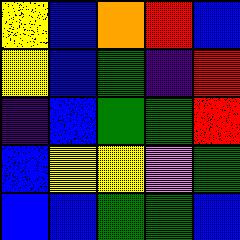[["yellow", "blue", "orange", "red", "blue"], ["yellow", "blue", "green", "indigo", "red"], ["indigo", "blue", "green", "green", "red"], ["blue", "yellow", "yellow", "violet", "green"], ["blue", "blue", "green", "green", "blue"]]